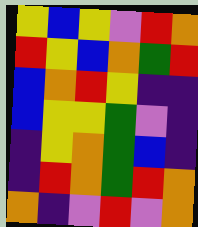[["yellow", "blue", "yellow", "violet", "red", "orange"], ["red", "yellow", "blue", "orange", "green", "red"], ["blue", "orange", "red", "yellow", "indigo", "indigo"], ["blue", "yellow", "yellow", "green", "violet", "indigo"], ["indigo", "yellow", "orange", "green", "blue", "indigo"], ["indigo", "red", "orange", "green", "red", "orange"], ["orange", "indigo", "violet", "red", "violet", "orange"]]